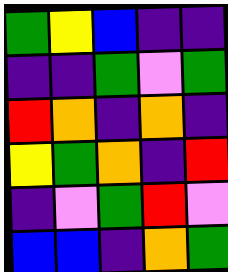[["green", "yellow", "blue", "indigo", "indigo"], ["indigo", "indigo", "green", "violet", "green"], ["red", "orange", "indigo", "orange", "indigo"], ["yellow", "green", "orange", "indigo", "red"], ["indigo", "violet", "green", "red", "violet"], ["blue", "blue", "indigo", "orange", "green"]]